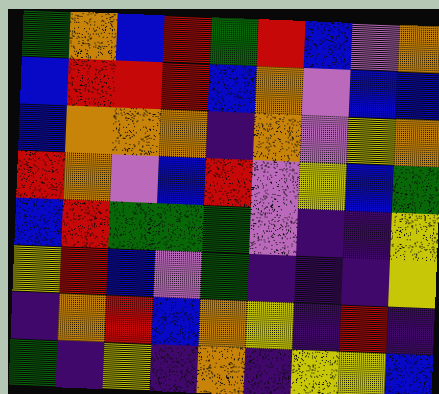[["green", "orange", "blue", "red", "green", "red", "blue", "violet", "orange"], ["blue", "red", "red", "red", "blue", "orange", "violet", "blue", "blue"], ["blue", "orange", "orange", "orange", "indigo", "orange", "violet", "yellow", "orange"], ["red", "orange", "violet", "blue", "red", "violet", "yellow", "blue", "green"], ["blue", "red", "green", "green", "green", "violet", "indigo", "indigo", "yellow"], ["yellow", "red", "blue", "violet", "green", "indigo", "indigo", "indigo", "yellow"], ["indigo", "orange", "red", "blue", "orange", "yellow", "indigo", "red", "indigo"], ["green", "indigo", "yellow", "indigo", "orange", "indigo", "yellow", "yellow", "blue"]]